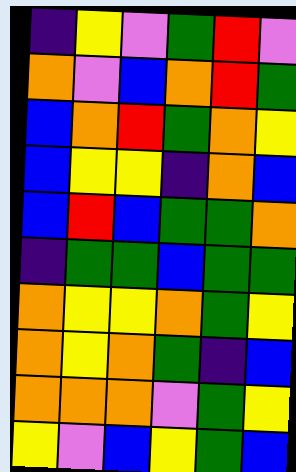[["indigo", "yellow", "violet", "green", "red", "violet"], ["orange", "violet", "blue", "orange", "red", "green"], ["blue", "orange", "red", "green", "orange", "yellow"], ["blue", "yellow", "yellow", "indigo", "orange", "blue"], ["blue", "red", "blue", "green", "green", "orange"], ["indigo", "green", "green", "blue", "green", "green"], ["orange", "yellow", "yellow", "orange", "green", "yellow"], ["orange", "yellow", "orange", "green", "indigo", "blue"], ["orange", "orange", "orange", "violet", "green", "yellow"], ["yellow", "violet", "blue", "yellow", "green", "blue"]]